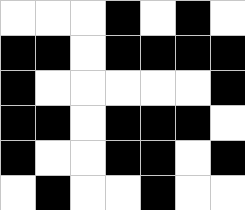[["white", "white", "white", "black", "white", "black", "white"], ["black", "black", "white", "black", "black", "black", "black"], ["black", "white", "white", "white", "white", "white", "black"], ["black", "black", "white", "black", "black", "black", "white"], ["black", "white", "white", "black", "black", "white", "black"], ["white", "black", "white", "white", "black", "white", "white"]]